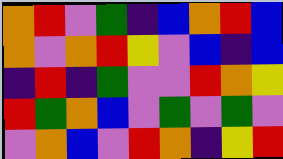[["orange", "red", "violet", "green", "indigo", "blue", "orange", "red", "blue"], ["orange", "violet", "orange", "red", "yellow", "violet", "blue", "indigo", "blue"], ["indigo", "red", "indigo", "green", "violet", "violet", "red", "orange", "yellow"], ["red", "green", "orange", "blue", "violet", "green", "violet", "green", "violet"], ["violet", "orange", "blue", "violet", "red", "orange", "indigo", "yellow", "red"]]